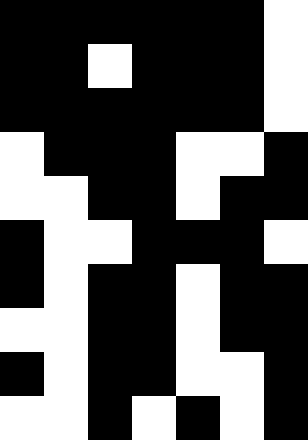[["black", "black", "black", "black", "black", "black", "white"], ["black", "black", "white", "black", "black", "black", "white"], ["black", "black", "black", "black", "black", "black", "white"], ["white", "black", "black", "black", "white", "white", "black"], ["white", "white", "black", "black", "white", "black", "black"], ["black", "white", "white", "black", "black", "black", "white"], ["black", "white", "black", "black", "white", "black", "black"], ["white", "white", "black", "black", "white", "black", "black"], ["black", "white", "black", "black", "white", "white", "black"], ["white", "white", "black", "white", "black", "white", "black"]]